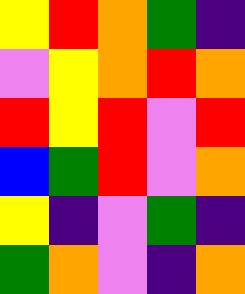[["yellow", "red", "orange", "green", "indigo"], ["violet", "yellow", "orange", "red", "orange"], ["red", "yellow", "red", "violet", "red"], ["blue", "green", "red", "violet", "orange"], ["yellow", "indigo", "violet", "green", "indigo"], ["green", "orange", "violet", "indigo", "orange"]]